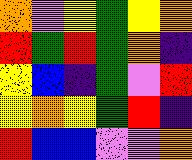[["orange", "violet", "yellow", "green", "yellow", "orange"], ["red", "green", "red", "green", "orange", "indigo"], ["yellow", "blue", "indigo", "green", "violet", "red"], ["yellow", "orange", "yellow", "green", "red", "indigo"], ["red", "blue", "blue", "violet", "violet", "orange"]]